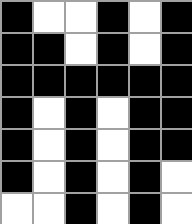[["black", "white", "white", "black", "white", "black"], ["black", "black", "white", "black", "white", "black"], ["black", "black", "black", "black", "black", "black"], ["black", "white", "black", "white", "black", "black"], ["black", "white", "black", "white", "black", "black"], ["black", "white", "black", "white", "black", "white"], ["white", "white", "black", "white", "black", "white"]]